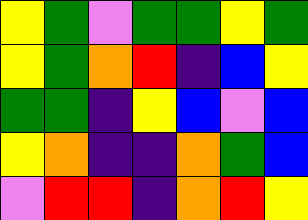[["yellow", "green", "violet", "green", "green", "yellow", "green"], ["yellow", "green", "orange", "red", "indigo", "blue", "yellow"], ["green", "green", "indigo", "yellow", "blue", "violet", "blue"], ["yellow", "orange", "indigo", "indigo", "orange", "green", "blue"], ["violet", "red", "red", "indigo", "orange", "red", "yellow"]]